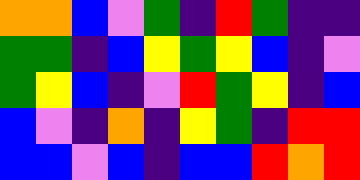[["orange", "orange", "blue", "violet", "green", "indigo", "red", "green", "indigo", "indigo"], ["green", "green", "indigo", "blue", "yellow", "green", "yellow", "blue", "indigo", "violet"], ["green", "yellow", "blue", "indigo", "violet", "red", "green", "yellow", "indigo", "blue"], ["blue", "violet", "indigo", "orange", "indigo", "yellow", "green", "indigo", "red", "red"], ["blue", "blue", "violet", "blue", "indigo", "blue", "blue", "red", "orange", "red"]]